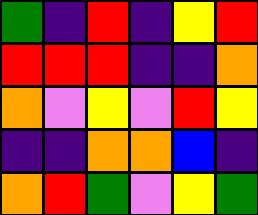[["green", "indigo", "red", "indigo", "yellow", "red"], ["red", "red", "red", "indigo", "indigo", "orange"], ["orange", "violet", "yellow", "violet", "red", "yellow"], ["indigo", "indigo", "orange", "orange", "blue", "indigo"], ["orange", "red", "green", "violet", "yellow", "green"]]